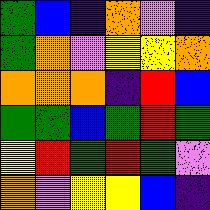[["green", "blue", "indigo", "orange", "violet", "indigo"], ["green", "orange", "violet", "yellow", "yellow", "orange"], ["orange", "orange", "orange", "indigo", "red", "blue"], ["green", "green", "blue", "green", "red", "green"], ["yellow", "red", "green", "red", "green", "violet"], ["orange", "violet", "yellow", "yellow", "blue", "indigo"]]